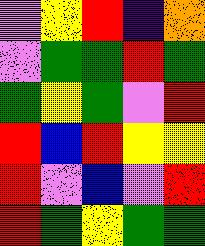[["violet", "yellow", "red", "indigo", "orange"], ["violet", "green", "green", "red", "green"], ["green", "yellow", "green", "violet", "red"], ["red", "blue", "red", "yellow", "yellow"], ["red", "violet", "blue", "violet", "red"], ["red", "green", "yellow", "green", "green"]]